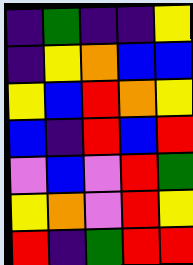[["indigo", "green", "indigo", "indigo", "yellow"], ["indigo", "yellow", "orange", "blue", "blue"], ["yellow", "blue", "red", "orange", "yellow"], ["blue", "indigo", "red", "blue", "red"], ["violet", "blue", "violet", "red", "green"], ["yellow", "orange", "violet", "red", "yellow"], ["red", "indigo", "green", "red", "red"]]